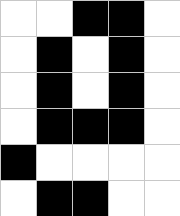[["white", "white", "black", "black", "white"], ["white", "black", "white", "black", "white"], ["white", "black", "white", "black", "white"], ["white", "black", "black", "black", "white"], ["black", "white", "white", "white", "white"], ["white", "black", "black", "white", "white"]]